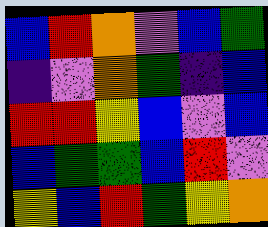[["blue", "red", "orange", "violet", "blue", "green"], ["indigo", "violet", "orange", "green", "indigo", "blue"], ["red", "red", "yellow", "blue", "violet", "blue"], ["blue", "green", "green", "blue", "red", "violet"], ["yellow", "blue", "red", "green", "yellow", "orange"]]